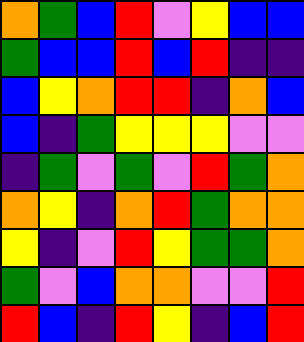[["orange", "green", "blue", "red", "violet", "yellow", "blue", "blue"], ["green", "blue", "blue", "red", "blue", "red", "indigo", "indigo"], ["blue", "yellow", "orange", "red", "red", "indigo", "orange", "blue"], ["blue", "indigo", "green", "yellow", "yellow", "yellow", "violet", "violet"], ["indigo", "green", "violet", "green", "violet", "red", "green", "orange"], ["orange", "yellow", "indigo", "orange", "red", "green", "orange", "orange"], ["yellow", "indigo", "violet", "red", "yellow", "green", "green", "orange"], ["green", "violet", "blue", "orange", "orange", "violet", "violet", "red"], ["red", "blue", "indigo", "red", "yellow", "indigo", "blue", "red"]]